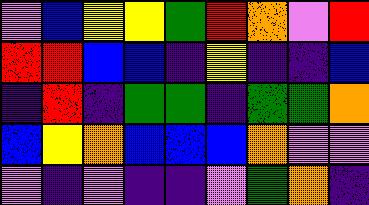[["violet", "blue", "yellow", "yellow", "green", "red", "orange", "violet", "red"], ["red", "red", "blue", "blue", "indigo", "yellow", "indigo", "indigo", "blue"], ["indigo", "red", "indigo", "green", "green", "indigo", "green", "green", "orange"], ["blue", "yellow", "orange", "blue", "blue", "blue", "orange", "violet", "violet"], ["violet", "indigo", "violet", "indigo", "indigo", "violet", "green", "orange", "indigo"]]